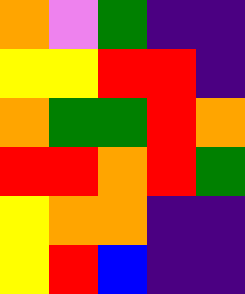[["orange", "violet", "green", "indigo", "indigo"], ["yellow", "yellow", "red", "red", "indigo"], ["orange", "green", "green", "red", "orange"], ["red", "red", "orange", "red", "green"], ["yellow", "orange", "orange", "indigo", "indigo"], ["yellow", "red", "blue", "indigo", "indigo"]]